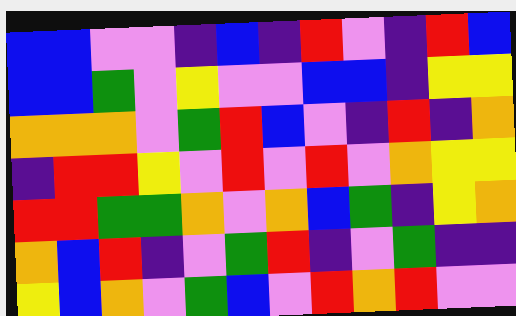[["blue", "blue", "violet", "violet", "indigo", "blue", "indigo", "red", "violet", "indigo", "red", "blue"], ["blue", "blue", "green", "violet", "yellow", "violet", "violet", "blue", "blue", "indigo", "yellow", "yellow"], ["orange", "orange", "orange", "violet", "green", "red", "blue", "violet", "indigo", "red", "indigo", "orange"], ["indigo", "red", "red", "yellow", "violet", "red", "violet", "red", "violet", "orange", "yellow", "yellow"], ["red", "red", "green", "green", "orange", "violet", "orange", "blue", "green", "indigo", "yellow", "orange"], ["orange", "blue", "red", "indigo", "violet", "green", "red", "indigo", "violet", "green", "indigo", "indigo"], ["yellow", "blue", "orange", "violet", "green", "blue", "violet", "red", "orange", "red", "violet", "violet"]]